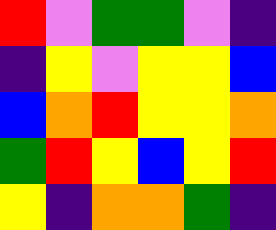[["red", "violet", "green", "green", "violet", "indigo"], ["indigo", "yellow", "violet", "yellow", "yellow", "blue"], ["blue", "orange", "red", "yellow", "yellow", "orange"], ["green", "red", "yellow", "blue", "yellow", "red"], ["yellow", "indigo", "orange", "orange", "green", "indigo"]]